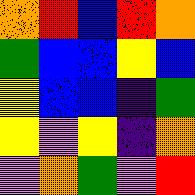[["orange", "red", "blue", "red", "orange"], ["green", "blue", "blue", "yellow", "blue"], ["yellow", "blue", "blue", "indigo", "green"], ["yellow", "violet", "yellow", "indigo", "orange"], ["violet", "orange", "green", "violet", "red"]]